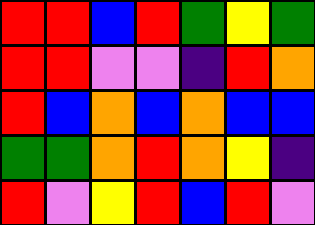[["red", "red", "blue", "red", "green", "yellow", "green"], ["red", "red", "violet", "violet", "indigo", "red", "orange"], ["red", "blue", "orange", "blue", "orange", "blue", "blue"], ["green", "green", "orange", "red", "orange", "yellow", "indigo"], ["red", "violet", "yellow", "red", "blue", "red", "violet"]]